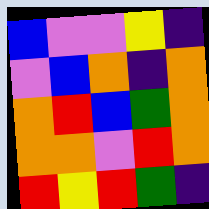[["blue", "violet", "violet", "yellow", "indigo"], ["violet", "blue", "orange", "indigo", "orange"], ["orange", "red", "blue", "green", "orange"], ["orange", "orange", "violet", "red", "orange"], ["red", "yellow", "red", "green", "indigo"]]